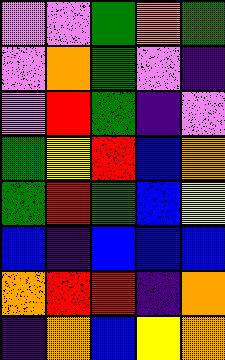[["violet", "violet", "green", "orange", "green"], ["violet", "orange", "green", "violet", "indigo"], ["violet", "red", "green", "indigo", "violet"], ["green", "yellow", "red", "blue", "orange"], ["green", "red", "green", "blue", "yellow"], ["blue", "indigo", "blue", "blue", "blue"], ["orange", "red", "red", "indigo", "orange"], ["indigo", "orange", "blue", "yellow", "orange"]]